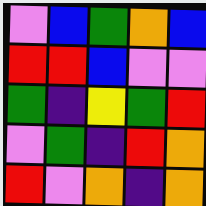[["violet", "blue", "green", "orange", "blue"], ["red", "red", "blue", "violet", "violet"], ["green", "indigo", "yellow", "green", "red"], ["violet", "green", "indigo", "red", "orange"], ["red", "violet", "orange", "indigo", "orange"]]